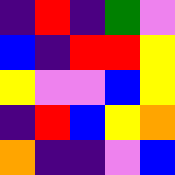[["indigo", "red", "indigo", "green", "violet"], ["blue", "indigo", "red", "red", "yellow"], ["yellow", "violet", "violet", "blue", "yellow"], ["indigo", "red", "blue", "yellow", "orange"], ["orange", "indigo", "indigo", "violet", "blue"]]